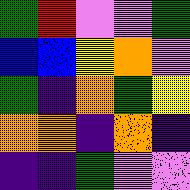[["green", "red", "violet", "violet", "green"], ["blue", "blue", "yellow", "orange", "violet"], ["green", "indigo", "orange", "green", "yellow"], ["orange", "orange", "indigo", "orange", "indigo"], ["indigo", "indigo", "green", "violet", "violet"]]